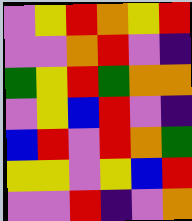[["violet", "yellow", "red", "orange", "yellow", "red"], ["violet", "violet", "orange", "red", "violet", "indigo"], ["green", "yellow", "red", "green", "orange", "orange"], ["violet", "yellow", "blue", "red", "violet", "indigo"], ["blue", "red", "violet", "red", "orange", "green"], ["yellow", "yellow", "violet", "yellow", "blue", "red"], ["violet", "violet", "red", "indigo", "violet", "orange"]]